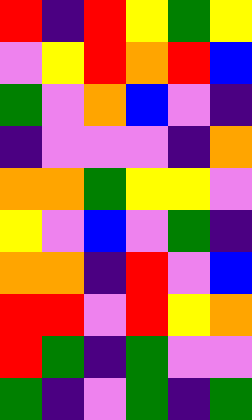[["red", "indigo", "red", "yellow", "green", "yellow"], ["violet", "yellow", "red", "orange", "red", "blue"], ["green", "violet", "orange", "blue", "violet", "indigo"], ["indigo", "violet", "violet", "violet", "indigo", "orange"], ["orange", "orange", "green", "yellow", "yellow", "violet"], ["yellow", "violet", "blue", "violet", "green", "indigo"], ["orange", "orange", "indigo", "red", "violet", "blue"], ["red", "red", "violet", "red", "yellow", "orange"], ["red", "green", "indigo", "green", "violet", "violet"], ["green", "indigo", "violet", "green", "indigo", "green"]]